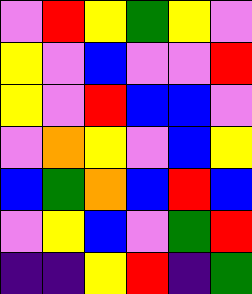[["violet", "red", "yellow", "green", "yellow", "violet"], ["yellow", "violet", "blue", "violet", "violet", "red"], ["yellow", "violet", "red", "blue", "blue", "violet"], ["violet", "orange", "yellow", "violet", "blue", "yellow"], ["blue", "green", "orange", "blue", "red", "blue"], ["violet", "yellow", "blue", "violet", "green", "red"], ["indigo", "indigo", "yellow", "red", "indigo", "green"]]